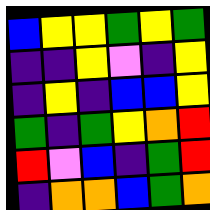[["blue", "yellow", "yellow", "green", "yellow", "green"], ["indigo", "indigo", "yellow", "violet", "indigo", "yellow"], ["indigo", "yellow", "indigo", "blue", "blue", "yellow"], ["green", "indigo", "green", "yellow", "orange", "red"], ["red", "violet", "blue", "indigo", "green", "red"], ["indigo", "orange", "orange", "blue", "green", "orange"]]